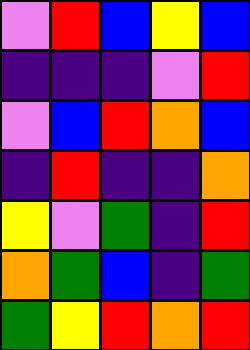[["violet", "red", "blue", "yellow", "blue"], ["indigo", "indigo", "indigo", "violet", "red"], ["violet", "blue", "red", "orange", "blue"], ["indigo", "red", "indigo", "indigo", "orange"], ["yellow", "violet", "green", "indigo", "red"], ["orange", "green", "blue", "indigo", "green"], ["green", "yellow", "red", "orange", "red"]]